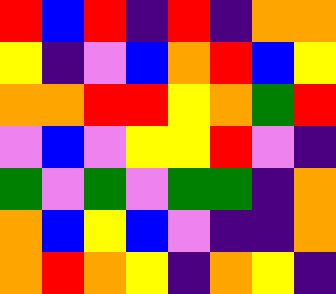[["red", "blue", "red", "indigo", "red", "indigo", "orange", "orange"], ["yellow", "indigo", "violet", "blue", "orange", "red", "blue", "yellow"], ["orange", "orange", "red", "red", "yellow", "orange", "green", "red"], ["violet", "blue", "violet", "yellow", "yellow", "red", "violet", "indigo"], ["green", "violet", "green", "violet", "green", "green", "indigo", "orange"], ["orange", "blue", "yellow", "blue", "violet", "indigo", "indigo", "orange"], ["orange", "red", "orange", "yellow", "indigo", "orange", "yellow", "indigo"]]